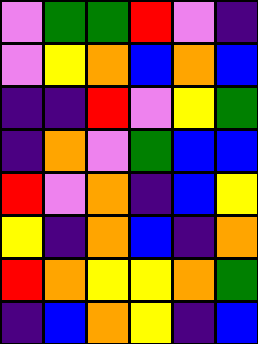[["violet", "green", "green", "red", "violet", "indigo"], ["violet", "yellow", "orange", "blue", "orange", "blue"], ["indigo", "indigo", "red", "violet", "yellow", "green"], ["indigo", "orange", "violet", "green", "blue", "blue"], ["red", "violet", "orange", "indigo", "blue", "yellow"], ["yellow", "indigo", "orange", "blue", "indigo", "orange"], ["red", "orange", "yellow", "yellow", "orange", "green"], ["indigo", "blue", "orange", "yellow", "indigo", "blue"]]